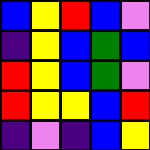[["blue", "yellow", "red", "blue", "violet"], ["indigo", "yellow", "blue", "green", "blue"], ["red", "yellow", "blue", "green", "violet"], ["red", "yellow", "yellow", "blue", "red"], ["indigo", "violet", "indigo", "blue", "yellow"]]